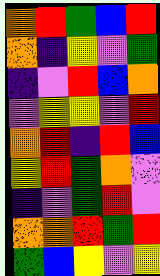[["orange", "red", "green", "blue", "red"], ["orange", "indigo", "yellow", "violet", "green"], ["indigo", "violet", "red", "blue", "orange"], ["violet", "yellow", "yellow", "violet", "red"], ["orange", "red", "indigo", "red", "blue"], ["yellow", "red", "green", "orange", "violet"], ["indigo", "violet", "green", "red", "violet"], ["orange", "orange", "red", "green", "red"], ["green", "blue", "yellow", "violet", "yellow"]]